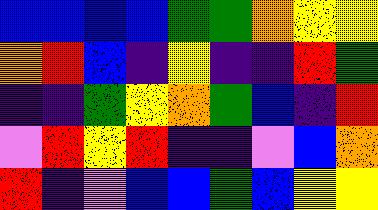[["blue", "blue", "blue", "blue", "green", "green", "orange", "yellow", "yellow"], ["orange", "red", "blue", "indigo", "yellow", "indigo", "indigo", "red", "green"], ["indigo", "indigo", "green", "yellow", "orange", "green", "blue", "indigo", "red"], ["violet", "red", "yellow", "red", "indigo", "indigo", "violet", "blue", "orange"], ["red", "indigo", "violet", "blue", "blue", "green", "blue", "yellow", "yellow"]]